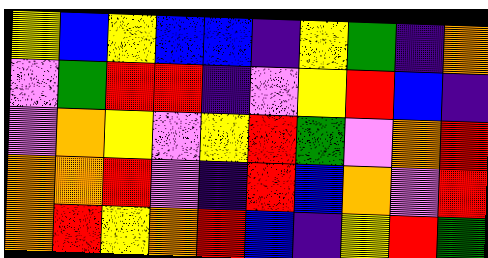[["yellow", "blue", "yellow", "blue", "blue", "indigo", "yellow", "green", "indigo", "orange"], ["violet", "green", "red", "red", "indigo", "violet", "yellow", "red", "blue", "indigo"], ["violet", "orange", "yellow", "violet", "yellow", "red", "green", "violet", "orange", "red"], ["orange", "orange", "red", "violet", "indigo", "red", "blue", "orange", "violet", "red"], ["orange", "red", "yellow", "orange", "red", "blue", "indigo", "yellow", "red", "green"]]